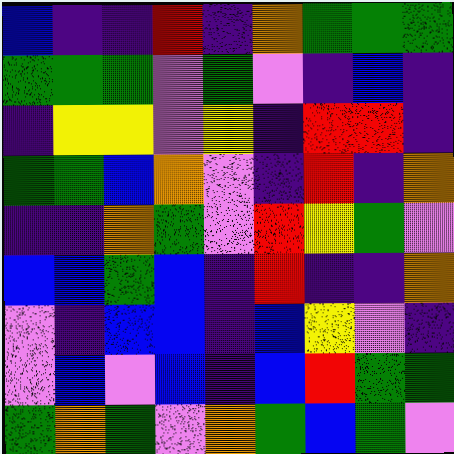[["blue", "indigo", "indigo", "red", "indigo", "orange", "green", "green", "green"], ["green", "green", "green", "violet", "green", "violet", "indigo", "blue", "indigo"], ["indigo", "yellow", "yellow", "violet", "yellow", "indigo", "red", "red", "indigo"], ["green", "green", "blue", "orange", "violet", "indigo", "red", "indigo", "orange"], ["indigo", "indigo", "orange", "green", "violet", "red", "yellow", "green", "violet"], ["blue", "blue", "green", "blue", "indigo", "red", "indigo", "indigo", "orange"], ["violet", "indigo", "blue", "blue", "indigo", "blue", "yellow", "violet", "indigo"], ["violet", "blue", "violet", "blue", "indigo", "blue", "red", "green", "green"], ["green", "orange", "green", "violet", "orange", "green", "blue", "green", "violet"]]